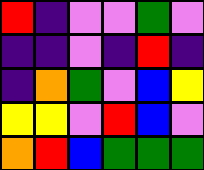[["red", "indigo", "violet", "violet", "green", "violet"], ["indigo", "indigo", "violet", "indigo", "red", "indigo"], ["indigo", "orange", "green", "violet", "blue", "yellow"], ["yellow", "yellow", "violet", "red", "blue", "violet"], ["orange", "red", "blue", "green", "green", "green"]]